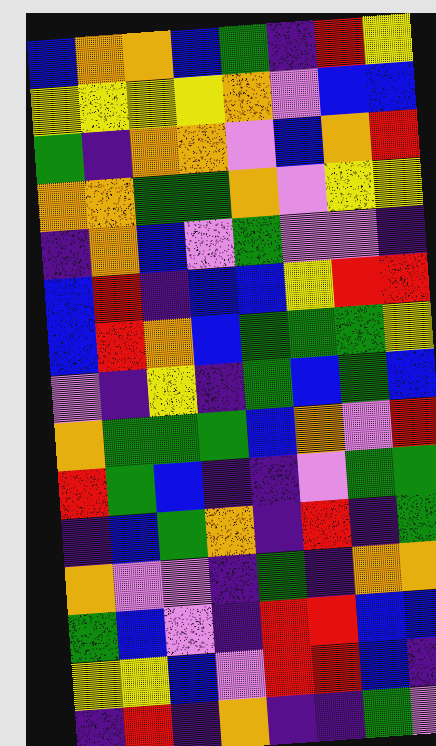[["blue", "orange", "orange", "blue", "green", "indigo", "red", "yellow"], ["yellow", "yellow", "yellow", "yellow", "orange", "violet", "blue", "blue"], ["green", "indigo", "orange", "orange", "violet", "blue", "orange", "red"], ["orange", "orange", "green", "green", "orange", "violet", "yellow", "yellow"], ["indigo", "orange", "blue", "violet", "green", "violet", "violet", "indigo"], ["blue", "red", "indigo", "blue", "blue", "yellow", "red", "red"], ["blue", "red", "orange", "blue", "green", "green", "green", "yellow"], ["violet", "indigo", "yellow", "indigo", "green", "blue", "green", "blue"], ["orange", "green", "green", "green", "blue", "orange", "violet", "red"], ["red", "green", "blue", "indigo", "indigo", "violet", "green", "green"], ["indigo", "blue", "green", "orange", "indigo", "red", "indigo", "green"], ["orange", "violet", "violet", "indigo", "green", "indigo", "orange", "orange"], ["green", "blue", "violet", "indigo", "red", "red", "blue", "blue"], ["yellow", "yellow", "blue", "violet", "red", "red", "blue", "indigo"], ["indigo", "red", "indigo", "orange", "indigo", "indigo", "green", "violet"]]